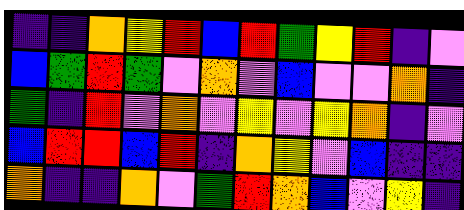[["indigo", "indigo", "orange", "yellow", "red", "blue", "red", "green", "yellow", "red", "indigo", "violet"], ["blue", "green", "red", "green", "violet", "orange", "violet", "blue", "violet", "violet", "orange", "indigo"], ["green", "indigo", "red", "violet", "orange", "violet", "yellow", "violet", "yellow", "orange", "indigo", "violet"], ["blue", "red", "red", "blue", "red", "indigo", "orange", "yellow", "violet", "blue", "indigo", "indigo"], ["orange", "indigo", "indigo", "orange", "violet", "green", "red", "orange", "blue", "violet", "yellow", "indigo"]]